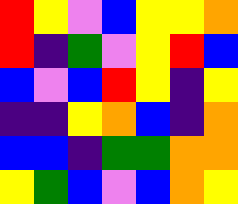[["red", "yellow", "violet", "blue", "yellow", "yellow", "orange"], ["red", "indigo", "green", "violet", "yellow", "red", "blue"], ["blue", "violet", "blue", "red", "yellow", "indigo", "yellow"], ["indigo", "indigo", "yellow", "orange", "blue", "indigo", "orange"], ["blue", "blue", "indigo", "green", "green", "orange", "orange"], ["yellow", "green", "blue", "violet", "blue", "orange", "yellow"]]